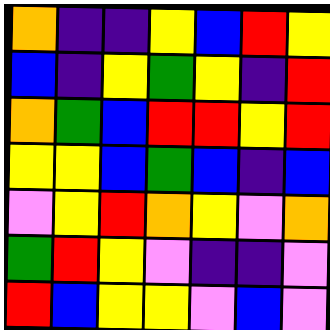[["orange", "indigo", "indigo", "yellow", "blue", "red", "yellow"], ["blue", "indigo", "yellow", "green", "yellow", "indigo", "red"], ["orange", "green", "blue", "red", "red", "yellow", "red"], ["yellow", "yellow", "blue", "green", "blue", "indigo", "blue"], ["violet", "yellow", "red", "orange", "yellow", "violet", "orange"], ["green", "red", "yellow", "violet", "indigo", "indigo", "violet"], ["red", "blue", "yellow", "yellow", "violet", "blue", "violet"]]